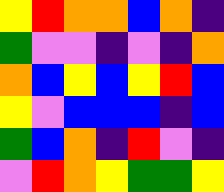[["yellow", "red", "orange", "orange", "blue", "orange", "indigo"], ["green", "violet", "violet", "indigo", "violet", "indigo", "orange"], ["orange", "blue", "yellow", "blue", "yellow", "red", "blue"], ["yellow", "violet", "blue", "blue", "blue", "indigo", "blue"], ["green", "blue", "orange", "indigo", "red", "violet", "indigo"], ["violet", "red", "orange", "yellow", "green", "green", "yellow"]]